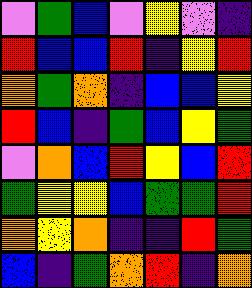[["violet", "green", "blue", "violet", "yellow", "violet", "indigo"], ["red", "blue", "blue", "red", "indigo", "yellow", "red"], ["orange", "green", "orange", "indigo", "blue", "blue", "yellow"], ["red", "blue", "indigo", "green", "blue", "yellow", "green"], ["violet", "orange", "blue", "red", "yellow", "blue", "red"], ["green", "yellow", "yellow", "blue", "green", "green", "red"], ["orange", "yellow", "orange", "indigo", "indigo", "red", "green"], ["blue", "indigo", "green", "orange", "red", "indigo", "orange"]]